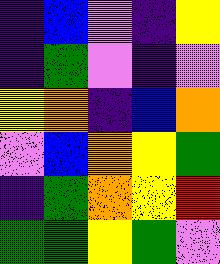[["indigo", "blue", "violet", "indigo", "yellow"], ["indigo", "green", "violet", "indigo", "violet"], ["yellow", "orange", "indigo", "blue", "orange"], ["violet", "blue", "orange", "yellow", "green"], ["indigo", "green", "orange", "yellow", "red"], ["green", "green", "yellow", "green", "violet"]]